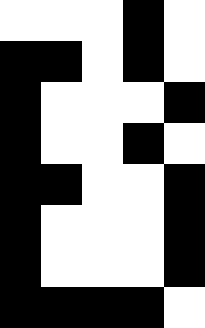[["white", "white", "white", "black", "white"], ["black", "black", "white", "black", "white"], ["black", "white", "white", "white", "black"], ["black", "white", "white", "black", "white"], ["black", "black", "white", "white", "black"], ["black", "white", "white", "white", "black"], ["black", "white", "white", "white", "black"], ["black", "black", "black", "black", "white"]]